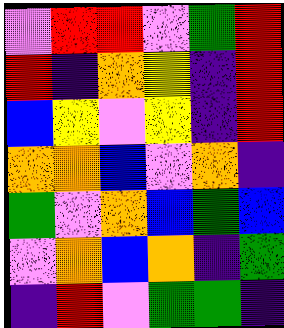[["violet", "red", "red", "violet", "green", "red"], ["red", "indigo", "orange", "yellow", "indigo", "red"], ["blue", "yellow", "violet", "yellow", "indigo", "red"], ["orange", "orange", "blue", "violet", "orange", "indigo"], ["green", "violet", "orange", "blue", "green", "blue"], ["violet", "orange", "blue", "orange", "indigo", "green"], ["indigo", "red", "violet", "green", "green", "indigo"]]